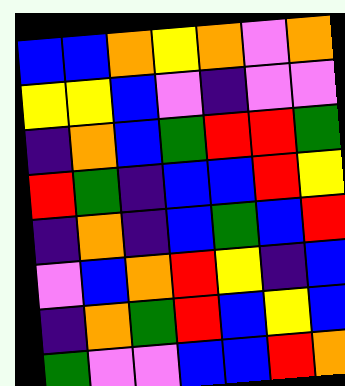[["blue", "blue", "orange", "yellow", "orange", "violet", "orange"], ["yellow", "yellow", "blue", "violet", "indigo", "violet", "violet"], ["indigo", "orange", "blue", "green", "red", "red", "green"], ["red", "green", "indigo", "blue", "blue", "red", "yellow"], ["indigo", "orange", "indigo", "blue", "green", "blue", "red"], ["violet", "blue", "orange", "red", "yellow", "indigo", "blue"], ["indigo", "orange", "green", "red", "blue", "yellow", "blue"], ["green", "violet", "violet", "blue", "blue", "red", "orange"]]